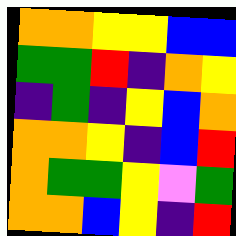[["orange", "orange", "yellow", "yellow", "blue", "blue"], ["green", "green", "red", "indigo", "orange", "yellow"], ["indigo", "green", "indigo", "yellow", "blue", "orange"], ["orange", "orange", "yellow", "indigo", "blue", "red"], ["orange", "green", "green", "yellow", "violet", "green"], ["orange", "orange", "blue", "yellow", "indigo", "red"]]